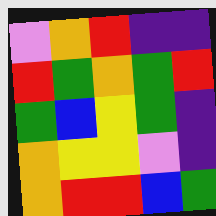[["violet", "orange", "red", "indigo", "indigo"], ["red", "green", "orange", "green", "red"], ["green", "blue", "yellow", "green", "indigo"], ["orange", "yellow", "yellow", "violet", "indigo"], ["orange", "red", "red", "blue", "green"]]